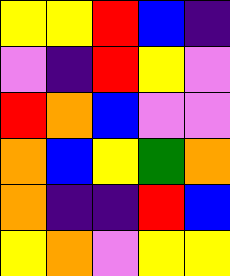[["yellow", "yellow", "red", "blue", "indigo"], ["violet", "indigo", "red", "yellow", "violet"], ["red", "orange", "blue", "violet", "violet"], ["orange", "blue", "yellow", "green", "orange"], ["orange", "indigo", "indigo", "red", "blue"], ["yellow", "orange", "violet", "yellow", "yellow"]]